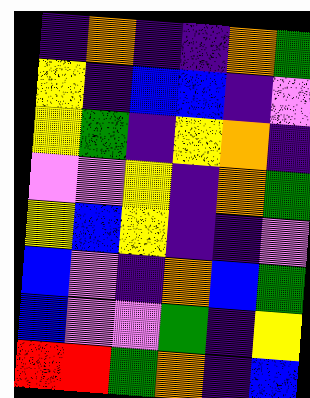[["indigo", "orange", "indigo", "indigo", "orange", "green"], ["yellow", "indigo", "blue", "blue", "indigo", "violet"], ["yellow", "green", "indigo", "yellow", "orange", "indigo"], ["violet", "violet", "yellow", "indigo", "orange", "green"], ["yellow", "blue", "yellow", "indigo", "indigo", "violet"], ["blue", "violet", "indigo", "orange", "blue", "green"], ["blue", "violet", "violet", "green", "indigo", "yellow"], ["red", "red", "green", "orange", "indigo", "blue"]]